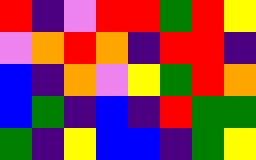[["red", "indigo", "violet", "red", "red", "green", "red", "yellow"], ["violet", "orange", "red", "orange", "indigo", "red", "red", "indigo"], ["blue", "indigo", "orange", "violet", "yellow", "green", "red", "orange"], ["blue", "green", "indigo", "blue", "indigo", "red", "green", "green"], ["green", "indigo", "yellow", "blue", "blue", "indigo", "green", "yellow"]]